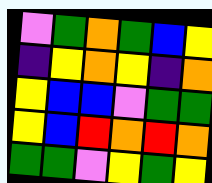[["violet", "green", "orange", "green", "blue", "yellow"], ["indigo", "yellow", "orange", "yellow", "indigo", "orange"], ["yellow", "blue", "blue", "violet", "green", "green"], ["yellow", "blue", "red", "orange", "red", "orange"], ["green", "green", "violet", "yellow", "green", "yellow"]]